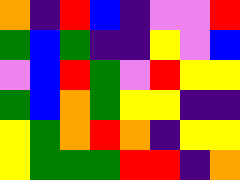[["orange", "indigo", "red", "blue", "indigo", "violet", "violet", "red"], ["green", "blue", "green", "indigo", "indigo", "yellow", "violet", "blue"], ["violet", "blue", "red", "green", "violet", "red", "yellow", "yellow"], ["green", "blue", "orange", "green", "yellow", "yellow", "indigo", "indigo"], ["yellow", "green", "orange", "red", "orange", "indigo", "yellow", "yellow"], ["yellow", "green", "green", "green", "red", "red", "indigo", "orange"]]